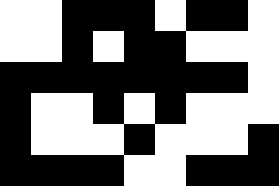[["white", "white", "black", "black", "black", "white", "black", "black", "white"], ["white", "white", "black", "white", "black", "black", "white", "white", "white"], ["black", "black", "black", "black", "black", "black", "black", "black", "white"], ["black", "white", "white", "black", "white", "black", "white", "white", "white"], ["black", "white", "white", "white", "black", "white", "white", "white", "black"], ["black", "black", "black", "black", "white", "white", "black", "black", "black"]]